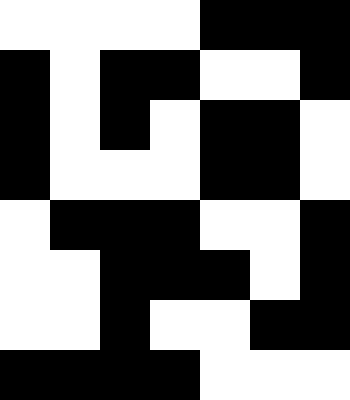[["white", "white", "white", "white", "black", "black", "black"], ["black", "white", "black", "black", "white", "white", "black"], ["black", "white", "black", "white", "black", "black", "white"], ["black", "white", "white", "white", "black", "black", "white"], ["white", "black", "black", "black", "white", "white", "black"], ["white", "white", "black", "black", "black", "white", "black"], ["white", "white", "black", "white", "white", "black", "black"], ["black", "black", "black", "black", "white", "white", "white"]]